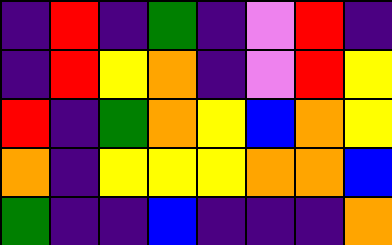[["indigo", "red", "indigo", "green", "indigo", "violet", "red", "indigo"], ["indigo", "red", "yellow", "orange", "indigo", "violet", "red", "yellow"], ["red", "indigo", "green", "orange", "yellow", "blue", "orange", "yellow"], ["orange", "indigo", "yellow", "yellow", "yellow", "orange", "orange", "blue"], ["green", "indigo", "indigo", "blue", "indigo", "indigo", "indigo", "orange"]]